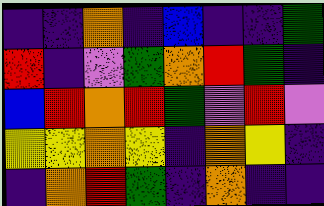[["indigo", "indigo", "orange", "indigo", "blue", "indigo", "indigo", "green"], ["red", "indigo", "violet", "green", "orange", "red", "green", "indigo"], ["blue", "red", "orange", "red", "green", "violet", "red", "violet"], ["yellow", "yellow", "orange", "yellow", "indigo", "orange", "yellow", "indigo"], ["indigo", "orange", "red", "green", "indigo", "orange", "indigo", "indigo"]]